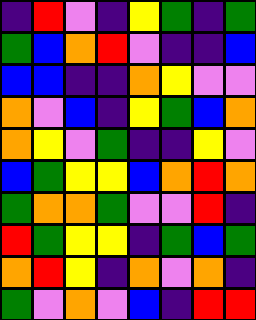[["indigo", "red", "violet", "indigo", "yellow", "green", "indigo", "green"], ["green", "blue", "orange", "red", "violet", "indigo", "indigo", "blue"], ["blue", "blue", "indigo", "indigo", "orange", "yellow", "violet", "violet"], ["orange", "violet", "blue", "indigo", "yellow", "green", "blue", "orange"], ["orange", "yellow", "violet", "green", "indigo", "indigo", "yellow", "violet"], ["blue", "green", "yellow", "yellow", "blue", "orange", "red", "orange"], ["green", "orange", "orange", "green", "violet", "violet", "red", "indigo"], ["red", "green", "yellow", "yellow", "indigo", "green", "blue", "green"], ["orange", "red", "yellow", "indigo", "orange", "violet", "orange", "indigo"], ["green", "violet", "orange", "violet", "blue", "indigo", "red", "red"]]